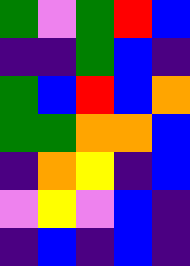[["green", "violet", "green", "red", "blue"], ["indigo", "indigo", "green", "blue", "indigo"], ["green", "blue", "red", "blue", "orange"], ["green", "green", "orange", "orange", "blue"], ["indigo", "orange", "yellow", "indigo", "blue"], ["violet", "yellow", "violet", "blue", "indigo"], ["indigo", "blue", "indigo", "blue", "indigo"]]